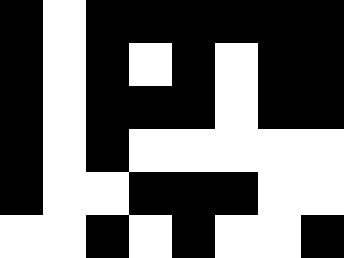[["black", "white", "black", "black", "black", "black", "black", "black"], ["black", "white", "black", "white", "black", "white", "black", "black"], ["black", "white", "black", "black", "black", "white", "black", "black"], ["black", "white", "black", "white", "white", "white", "white", "white"], ["black", "white", "white", "black", "black", "black", "white", "white"], ["white", "white", "black", "white", "black", "white", "white", "black"]]